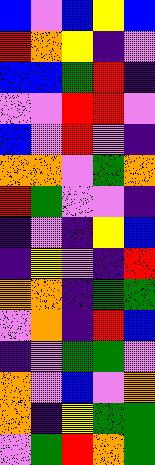[["blue", "violet", "blue", "yellow", "blue"], ["red", "orange", "yellow", "indigo", "violet"], ["blue", "blue", "green", "red", "indigo"], ["violet", "violet", "red", "red", "violet"], ["blue", "violet", "red", "violet", "indigo"], ["orange", "orange", "violet", "green", "orange"], ["red", "green", "violet", "violet", "indigo"], ["indigo", "violet", "indigo", "yellow", "blue"], ["indigo", "yellow", "violet", "indigo", "red"], ["orange", "orange", "indigo", "green", "green"], ["violet", "orange", "indigo", "red", "blue"], ["indigo", "violet", "green", "green", "violet"], ["orange", "violet", "blue", "violet", "orange"], ["orange", "indigo", "yellow", "green", "green"], ["violet", "green", "red", "orange", "green"]]